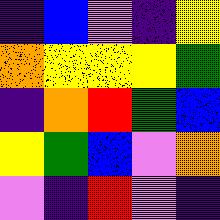[["indigo", "blue", "violet", "indigo", "yellow"], ["orange", "yellow", "yellow", "yellow", "green"], ["indigo", "orange", "red", "green", "blue"], ["yellow", "green", "blue", "violet", "orange"], ["violet", "indigo", "red", "violet", "indigo"]]